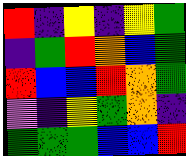[["red", "indigo", "yellow", "indigo", "yellow", "green"], ["indigo", "green", "red", "orange", "blue", "green"], ["red", "blue", "blue", "red", "orange", "green"], ["violet", "indigo", "yellow", "green", "orange", "indigo"], ["green", "green", "green", "blue", "blue", "red"]]